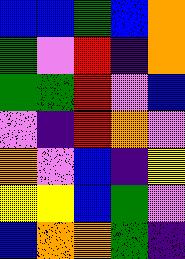[["blue", "blue", "green", "blue", "orange"], ["green", "violet", "red", "indigo", "orange"], ["green", "green", "red", "violet", "blue"], ["violet", "indigo", "red", "orange", "violet"], ["orange", "violet", "blue", "indigo", "yellow"], ["yellow", "yellow", "blue", "green", "violet"], ["blue", "orange", "orange", "green", "indigo"]]